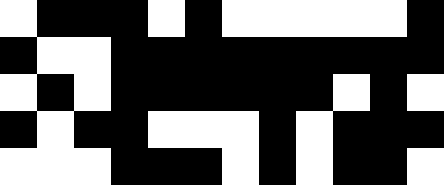[["white", "black", "black", "black", "white", "black", "white", "white", "white", "white", "white", "black"], ["black", "white", "white", "black", "black", "black", "black", "black", "black", "black", "black", "black"], ["white", "black", "white", "black", "black", "black", "black", "black", "black", "white", "black", "white"], ["black", "white", "black", "black", "white", "white", "white", "black", "white", "black", "black", "black"], ["white", "white", "white", "black", "black", "black", "white", "black", "white", "black", "black", "white"]]